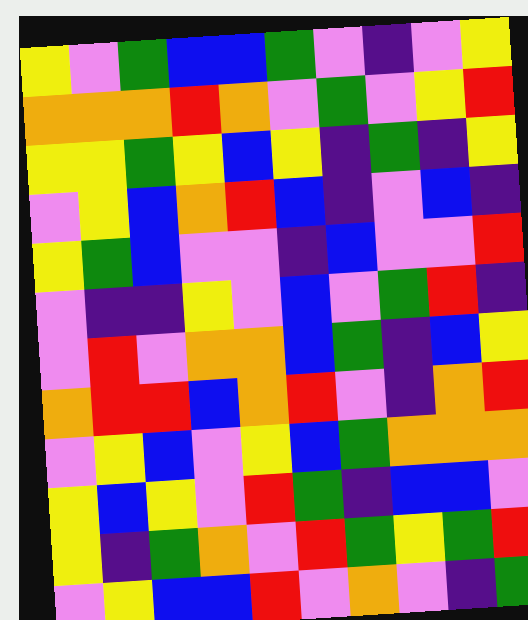[["yellow", "violet", "green", "blue", "blue", "green", "violet", "indigo", "violet", "yellow"], ["orange", "orange", "orange", "red", "orange", "violet", "green", "violet", "yellow", "red"], ["yellow", "yellow", "green", "yellow", "blue", "yellow", "indigo", "green", "indigo", "yellow"], ["violet", "yellow", "blue", "orange", "red", "blue", "indigo", "violet", "blue", "indigo"], ["yellow", "green", "blue", "violet", "violet", "indigo", "blue", "violet", "violet", "red"], ["violet", "indigo", "indigo", "yellow", "violet", "blue", "violet", "green", "red", "indigo"], ["violet", "red", "violet", "orange", "orange", "blue", "green", "indigo", "blue", "yellow"], ["orange", "red", "red", "blue", "orange", "red", "violet", "indigo", "orange", "red"], ["violet", "yellow", "blue", "violet", "yellow", "blue", "green", "orange", "orange", "orange"], ["yellow", "blue", "yellow", "violet", "red", "green", "indigo", "blue", "blue", "violet"], ["yellow", "indigo", "green", "orange", "violet", "red", "green", "yellow", "green", "red"], ["violet", "yellow", "blue", "blue", "red", "violet", "orange", "violet", "indigo", "green"]]